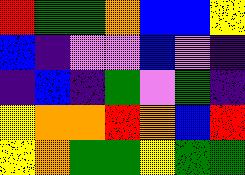[["red", "green", "green", "orange", "blue", "blue", "yellow"], ["blue", "indigo", "violet", "violet", "blue", "violet", "indigo"], ["indigo", "blue", "indigo", "green", "violet", "green", "indigo"], ["yellow", "orange", "orange", "red", "orange", "blue", "red"], ["yellow", "orange", "green", "green", "yellow", "green", "green"]]